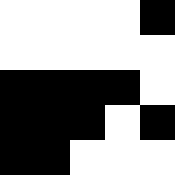[["white", "white", "white", "white", "black"], ["white", "white", "white", "white", "white"], ["black", "black", "black", "black", "white"], ["black", "black", "black", "white", "black"], ["black", "black", "white", "white", "white"]]